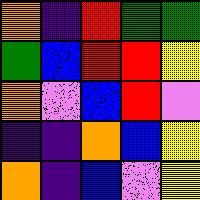[["orange", "indigo", "red", "green", "green"], ["green", "blue", "red", "red", "yellow"], ["orange", "violet", "blue", "red", "violet"], ["indigo", "indigo", "orange", "blue", "yellow"], ["orange", "indigo", "blue", "violet", "yellow"]]